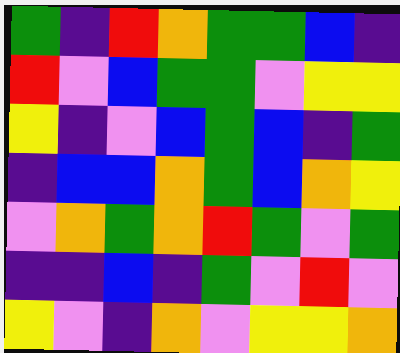[["green", "indigo", "red", "orange", "green", "green", "blue", "indigo"], ["red", "violet", "blue", "green", "green", "violet", "yellow", "yellow"], ["yellow", "indigo", "violet", "blue", "green", "blue", "indigo", "green"], ["indigo", "blue", "blue", "orange", "green", "blue", "orange", "yellow"], ["violet", "orange", "green", "orange", "red", "green", "violet", "green"], ["indigo", "indigo", "blue", "indigo", "green", "violet", "red", "violet"], ["yellow", "violet", "indigo", "orange", "violet", "yellow", "yellow", "orange"]]